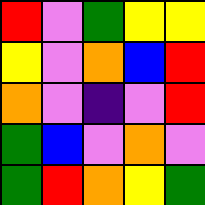[["red", "violet", "green", "yellow", "yellow"], ["yellow", "violet", "orange", "blue", "red"], ["orange", "violet", "indigo", "violet", "red"], ["green", "blue", "violet", "orange", "violet"], ["green", "red", "orange", "yellow", "green"]]